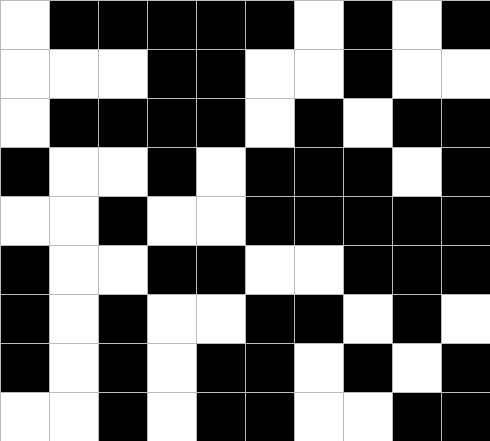[["white", "black", "black", "black", "black", "black", "white", "black", "white", "black"], ["white", "white", "white", "black", "black", "white", "white", "black", "white", "white"], ["white", "black", "black", "black", "black", "white", "black", "white", "black", "black"], ["black", "white", "white", "black", "white", "black", "black", "black", "white", "black"], ["white", "white", "black", "white", "white", "black", "black", "black", "black", "black"], ["black", "white", "white", "black", "black", "white", "white", "black", "black", "black"], ["black", "white", "black", "white", "white", "black", "black", "white", "black", "white"], ["black", "white", "black", "white", "black", "black", "white", "black", "white", "black"], ["white", "white", "black", "white", "black", "black", "white", "white", "black", "black"]]